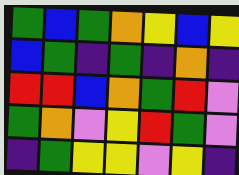[["green", "blue", "green", "orange", "yellow", "blue", "yellow"], ["blue", "green", "indigo", "green", "indigo", "orange", "indigo"], ["red", "red", "blue", "orange", "green", "red", "violet"], ["green", "orange", "violet", "yellow", "red", "green", "violet"], ["indigo", "green", "yellow", "yellow", "violet", "yellow", "indigo"]]